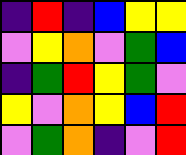[["indigo", "red", "indigo", "blue", "yellow", "yellow"], ["violet", "yellow", "orange", "violet", "green", "blue"], ["indigo", "green", "red", "yellow", "green", "violet"], ["yellow", "violet", "orange", "yellow", "blue", "red"], ["violet", "green", "orange", "indigo", "violet", "red"]]